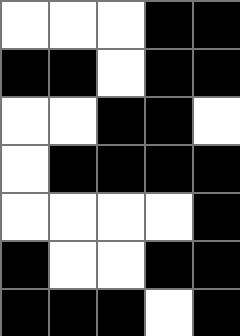[["white", "white", "white", "black", "black"], ["black", "black", "white", "black", "black"], ["white", "white", "black", "black", "white"], ["white", "black", "black", "black", "black"], ["white", "white", "white", "white", "black"], ["black", "white", "white", "black", "black"], ["black", "black", "black", "white", "black"]]